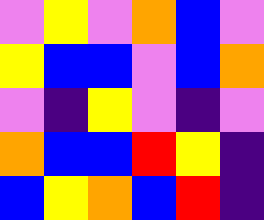[["violet", "yellow", "violet", "orange", "blue", "violet"], ["yellow", "blue", "blue", "violet", "blue", "orange"], ["violet", "indigo", "yellow", "violet", "indigo", "violet"], ["orange", "blue", "blue", "red", "yellow", "indigo"], ["blue", "yellow", "orange", "blue", "red", "indigo"]]